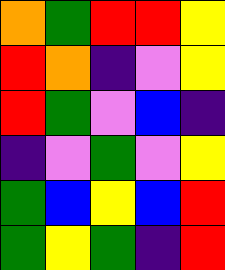[["orange", "green", "red", "red", "yellow"], ["red", "orange", "indigo", "violet", "yellow"], ["red", "green", "violet", "blue", "indigo"], ["indigo", "violet", "green", "violet", "yellow"], ["green", "blue", "yellow", "blue", "red"], ["green", "yellow", "green", "indigo", "red"]]